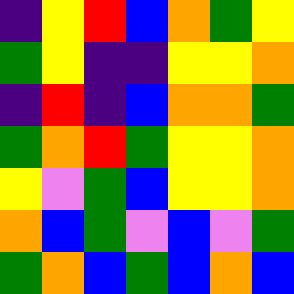[["indigo", "yellow", "red", "blue", "orange", "green", "yellow"], ["green", "yellow", "indigo", "indigo", "yellow", "yellow", "orange"], ["indigo", "red", "indigo", "blue", "orange", "orange", "green"], ["green", "orange", "red", "green", "yellow", "yellow", "orange"], ["yellow", "violet", "green", "blue", "yellow", "yellow", "orange"], ["orange", "blue", "green", "violet", "blue", "violet", "green"], ["green", "orange", "blue", "green", "blue", "orange", "blue"]]